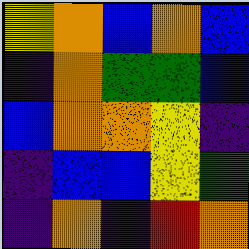[["yellow", "orange", "blue", "orange", "blue"], ["indigo", "orange", "green", "green", "blue"], ["blue", "orange", "orange", "yellow", "indigo"], ["indigo", "blue", "blue", "yellow", "green"], ["indigo", "orange", "indigo", "red", "orange"]]